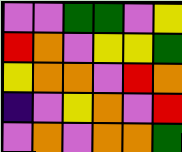[["violet", "violet", "green", "green", "violet", "yellow"], ["red", "orange", "violet", "yellow", "yellow", "green"], ["yellow", "orange", "orange", "violet", "red", "orange"], ["indigo", "violet", "yellow", "orange", "violet", "red"], ["violet", "orange", "violet", "orange", "orange", "green"]]